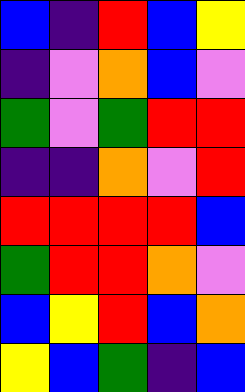[["blue", "indigo", "red", "blue", "yellow"], ["indigo", "violet", "orange", "blue", "violet"], ["green", "violet", "green", "red", "red"], ["indigo", "indigo", "orange", "violet", "red"], ["red", "red", "red", "red", "blue"], ["green", "red", "red", "orange", "violet"], ["blue", "yellow", "red", "blue", "orange"], ["yellow", "blue", "green", "indigo", "blue"]]